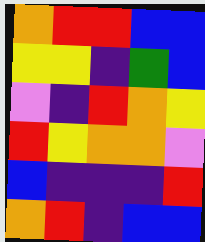[["orange", "red", "red", "blue", "blue"], ["yellow", "yellow", "indigo", "green", "blue"], ["violet", "indigo", "red", "orange", "yellow"], ["red", "yellow", "orange", "orange", "violet"], ["blue", "indigo", "indigo", "indigo", "red"], ["orange", "red", "indigo", "blue", "blue"]]